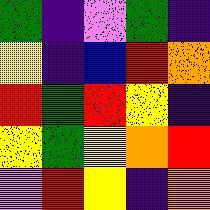[["green", "indigo", "violet", "green", "indigo"], ["yellow", "indigo", "blue", "red", "orange"], ["red", "green", "red", "yellow", "indigo"], ["yellow", "green", "yellow", "orange", "red"], ["violet", "red", "yellow", "indigo", "orange"]]